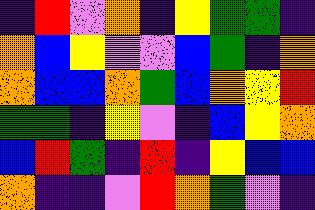[["indigo", "red", "violet", "orange", "indigo", "yellow", "green", "green", "indigo"], ["orange", "blue", "yellow", "violet", "violet", "blue", "green", "indigo", "orange"], ["orange", "blue", "blue", "orange", "green", "blue", "orange", "yellow", "red"], ["green", "green", "indigo", "yellow", "violet", "indigo", "blue", "yellow", "orange"], ["blue", "red", "green", "indigo", "red", "indigo", "yellow", "blue", "blue"], ["orange", "indigo", "indigo", "violet", "red", "orange", "green", "violet", "indigo"]]